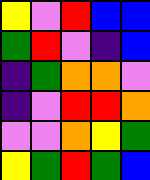[["yellow", "violet", "red", "blue", "blue"], ["green", "red", "violet", "indigo", "blue"], ["indigo", "green", "orange", "orange", "violet"], ["indigo", "violet", "red", "red", "orange"], ["violet", "violet", "orange", "yellow", "green"], ["yellow", "green", "red", "green", "blue"]]